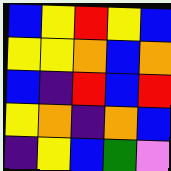[["blue", "yellow", "red", "yellow", "blue"], ["yellow", "yellow", "orange", "blue", "orange"], ["blue", "indigo", "red", "blue", "red"], ["yellow", "orange", "indigo", "orange", "blue"], ["indigo", "yellow", "blue", "green", "violet"]]